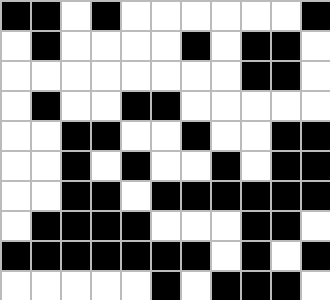[["black", "black", "white", "black", "white", "white", "white", "white", "white", "white", "black"], ["white", "black", "white", "white", "white", "white", "black", "white", "black", "black", "white"], ["white", "white", "white", "white", "white", "white", "white", "white", "black", "black", "white"], ["white", "black", "white", "white", "black", "black", "white", "white", "white", "white", "white"], ["white", "white", "black", "black", "white", "white", "black", "white", "white", "black", "black"], ["white", "white", "black", "white", "black", "white", "white", "black", "white", "black", "black"], ["white", "white", "black", "black", "white", "black", "black", "black", "black", "black", "black"], ["white", "black", "black", "black", "black", "white", "white", "white", "black", "black", "white"], ["black", "black", "black", "black", "black", "black", "black", "white", "black", "white", "black"], ["white", "white", "white", "white", "white", "black", "white", "black", "black", "black", "white"]]